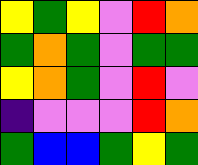[["yellow", "green", "yellow", "violet", "red", "orange"], ["green", "orange", "green", "violet", "green", "green"], ["yellow", "orange", "green", "violet", "red", "violet"], ["indigo", "violet", "violet", "violet", "red", "orange"], ["green", "blue", "blue", "green", "yellow", "green"]]